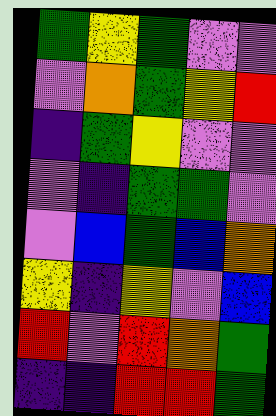[["green", "yellow", "green", "violet", "violet"], ["violet", "orange", "green", "yellow", "red"], ["indigo", "green", "yellow", "violet", "violet"], ["violet", "indigo", "green", "green", "violet"], ["violet", "blue", "green", "blue", "orange"], ["yellow", "indigo", "yellow", "violet", "blue"], ["red", "violet", "red", "orange", "green"], ["indigo", "indigo", "red", "red", "green"]]